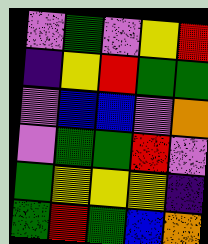[["violet", "green", "violet", "yellow", "red"], ["indigo", "yellow", "red", "green", "green"], ["violet", "blue", "blue", "violet", "orange"], ["violet", "green", "green", "red", "violet"], ["green", "yellow", "yellow", "yellow", "indigo"], ["green", "red", "green", "blue", "orange"]]